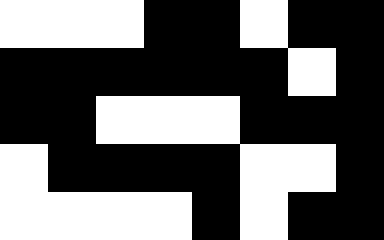[["white", "white", "white", "black", "black", "white", "black", "black"], ["black", "black", "black", "black", "black", "black", "white", "black"], ["black", "black", "white", "white", "white", "black", "black", "black"], ["white", "black", "black", "black", "black", "white", "white", "black"], ["white", "white", "white", "white", "black", "white", "black", "black"]]